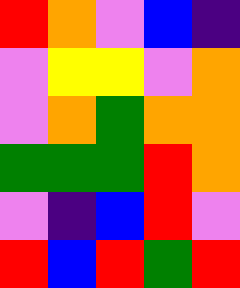[["red", "orange", "violet", "blue", "indigo"], ["violet", "yellow", "yellow", "violet", "orange"], ["violet", "orange", "green", "orange", "orange"], ["green", "green", "green", "red", "orange"], ["violet", "indigo", "blue", "red", "violet"], ["red", "blue", "red", "green", "red"]]